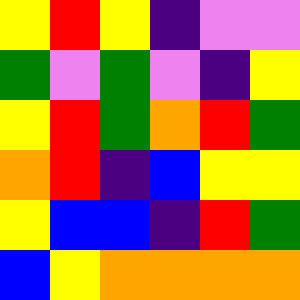[["yellow", "red", "yellow", "indigo", "violet", "violet"], ["green", "violet", "green", "violet", "indigo", "yellow"], ["yellow", "red", "green", "orange", "red", "green"], ["orange", "red", "indigo", "blue", "yellow", "yellow"], ["yellow", "blue", "blue", "indigo", "red", "green"], ["blue", "yellow", "orange", "orange", "orange", "orange"]]